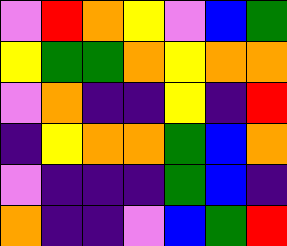[["violet", "red", "orange", "yellow", "violet", "blue", "green"], ["yellow", "green", "green", "orange", "yellow", "orange", "orange"], ["violet", "orange", "indigo", "indigo", "yellow", "indigo", "red"], ["indigo", "yellow", "orange", "orange", "green", "blue", "orange"], ["violet", "indigo", "indigo", "indigo", "green", "blue", "indigo"], ["orange", "indigo", "indigo", "violet", "blue", "green", "red"]]